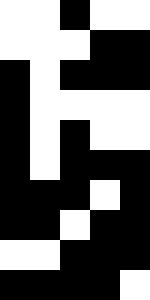[["white", "white", "black", "white", "white"], ["white", "white", "white", "black", "black"], ["black", "white", "black", "black", "black"], ["black", "white", "white", "white", "white"], ["black", "white", "black", "white", "white"], ["black", "white", "black", "black", "black"], ["black", "black", "black", "white", "black"], ["black", "black", "white", "black", "black"], ["white", "white", "black", "black", "black"], ["black", "black", "black", "black", "white"]]